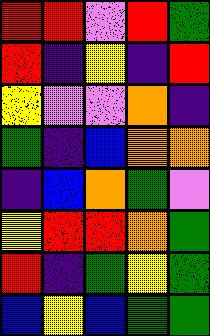[["red", "red", "violet", "red", "green"], ["red", "indigo", "yellow", "indigo", "red"], ["yellow", "violet", "violet", "orange", "indigo"], ["green", "indigo", "blue", "orange", "orange"], ["indigo", "blue", "orange", "green", "violet"], ["yellow", "red", "red", "orange", "green"], ["red", "indigo", "green", "yellow", "green"], ["blue", "yellow", "blue", "green", "green"]]